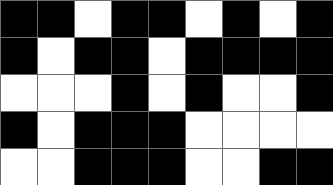[["black", "black", "white", "black", "black", "white", "black", "white", "black"], ["black", "white", "black", "black", "white", "black", "black", "black", "black"], ["white", "white", "white", "black", "white", "black", "white", "white", "black"], ["black", "white", "black", "black", "black", "white", "white", "white", "white"], ["white", "white", "black", "black", "black", "white", "white", "black", "black"]]